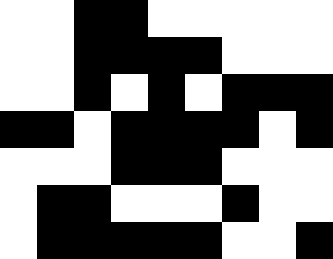[["white", "white", "black", "black", "white", "white", "white", "white", "white"], ["white", "white", "black", "black", "black", "black", "white", "white", "white"], ["white", "white", "black", "white", "black", "white", "black", "black", "black"], ["black", "black", "white", "black", "black", "black", "black", "white", "black"], ["white", "white", "white", "black", "black", "black", "white", "white", "white"], ["white", "black", "black", "white", "white", "white", "black", "white", "white"], ["white", "black", "black", "black", "black", "black", "white", "white", "black"]]